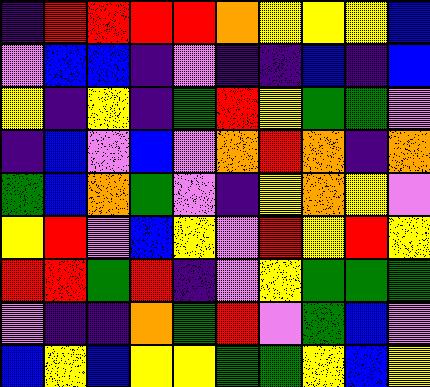[["indigo", "red", "red", "red", "red", "orange", "yellow", "yellow", "yellow", "blue"], ["violet", "blue", "blue", "indigo", "violet", "indigo", "indigo", "blue", "indigo", "blue"], ["yellow", "indigo", "yellow", "indigo", "green", "red", "yellow", "green", "green", "violet"], ["indigo", "blue", "violet", "blue", "violet", "orange", "red", "orange", "indigo", "orange"], ["green", "blue", "orange", "green", "violet", "indigo", "yellow", "orange", "yellow", "violet"], ["yellow", "red", "violet", "blue", "yellow", "violet", "red", "yellow", "red", "yellow"], ["red", "red", "green", "red", "indigo", "violet", "yellow", "green", "green", "green"], ["violet", "indigo", "indigo", "orange", "green", "red", "violet", "green", "blue", "violet"], ["blue", "yellow", "blue", "yellow", "yellow", "green", "green", "yellow", "blue", "yellow"]]